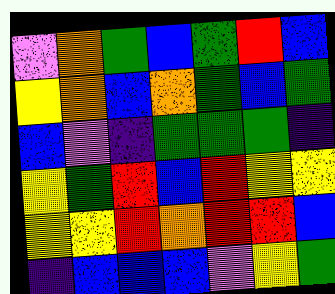[["violet", "orange", "green", "blue", "green", "red", "blue"], ["yellow", "orange", "blue", "orange", "green", "blue", "green"], ["blue", "violet", "indigo", "green", "green", "green", "indigo"], ["yellow", "green", "red", "blue", "red", "yellow", "yellow"], ["yellow", "yellow", "red", "orange", "red", "red", "blue"], ["indigo", "blue", "blue", "blue", "violet", "yellow", "green"]]